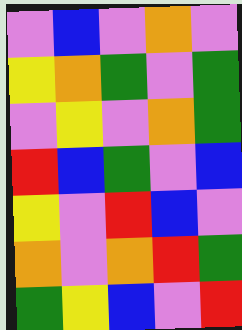[["violet", "blue", "violet", "orange", "violet"], ["yellow", "orange", "green", "violet", "green"], ["violet", "yellow", "violet", "orange", "green"], ["red", "blue", "green", "violet", "blue"], ["yellow", "violet", "red", "blue", "violet"], ["orange", "violet", "orange", "red", "green"], ["green", "yellow", "blue", "violet", "red"]]